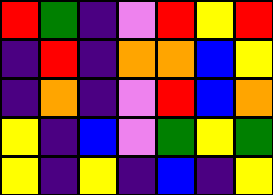[["red", "green", "indigo", "violet", "red", "yellow", "red"], ["indigo", "red", "indigo", "orange", "orange", "blue", "yellow"], ["indigo", "orange", "indigo", "violet", "red", "blue", "orange"], ["yellow", "indigo", "blue", "violet", "green", "yellow", "green"], ["yellow", "indigo", "yellow", "indigo", "blue", "indigo", "yellow"]]